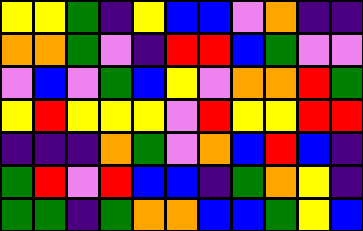[["yellow", "yellow", "green", "indigo", "yellow", "blue", "blue", "violet", "orange", "indigo", "indigo"], ["orange", "orange", "green", "violet", "indigo", "red", "red", "blue", "green", "violet", "violet"], ["violet", "blue", "violet", "green", "blue", "yellow", "violet", "orange", "orange", "red", "green"], ["yellow", "red", "yellow", "yellow", "yellow", "violet", "red", "yellow", "yellow", "red", "red"], ["indigo", "indigo", "indigo", "orange", "green", "violet", "orange", "blue", "red", "blue", "indigo"], ["green", "red", "violet", "red", "blue", "blue", "indigo", "green", "orange", "yellow", "indigo"], ["green", "green", "indigo", "green", "orange", "orange", "blue", "blue", "green", "yellow", "blue"]]